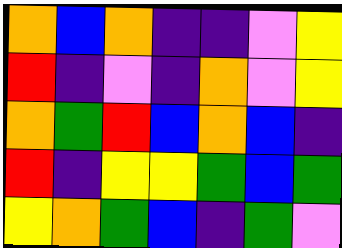[["orange", "blue", "orange", "indigo", "indigo", "violet", "yellow"], ["red", "indigo", "violet", "indigo", "orange", "violet", "yellow"], ["orange", "green", "red", "blue", "orange", "blue", "indigo"], ["red", "indigo", "yellow", "yellow", "green", "blue", "green"], ["yellow", "orange", "green", "blue", "indigo", "green", "violet"]]